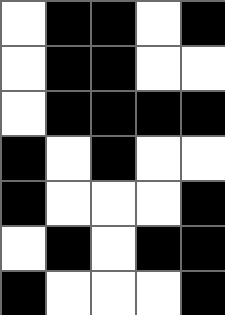[["white", "black", "black", "white", "black"], ["white", "black", "black", "white", "white"], ["white", "black", "black", "black", "black"], ["black", "white", "black", "white", "white"], ["black", "white", "white", "white", "black"], ["white", "black", "white", "black", "black"], ["black", "white", "white", "white", "black"]]